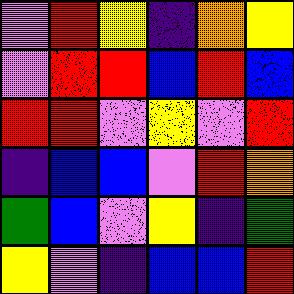[["violet", "red", "yellow", "indigo", "orange", "yellow"], ["violet", "red", "red", "blue", "red", "blue"], ["red", "red", "violet", "yellow", "violet", "red"], ["indigo", "blue", "blue", "violet", "red", "orange"], ["green", "blue", "violet", "yellow", "indigo", "green"], ["yellow", "violet", "indigo", "blue", "blue", "red"]]